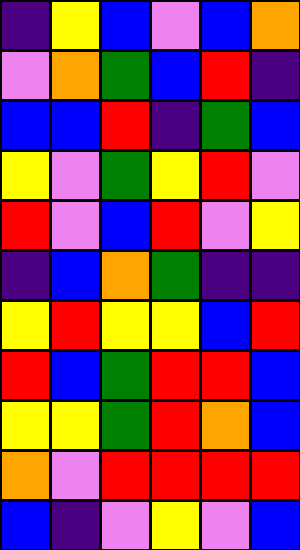[["indigo", "yellow", "blue", "violet", "blue", "orange"], ["violet", "orange", "green", "blue", "red", "indigo"], ["blue", "blue", "red", "indigo", "green", "blue"], ["yellow", "violet", "green", "yellow", "red", "violet"], ["red", "violet", "blue", "red", "violet", "yellow"], ["indigo", "blue", "orange", "green", "indigo", "indigo"], ["yellow", "red", "yellow", "yellow", "blue", "red"], ["red", "blue", "green", "red", "red", "blue"], ["yellow", "yellow", "green", "red", "orange", "blue"], ["orange", "violet", "red", "red", "red", "red"], ["blue", "indigo", "violet", "yellow", "violet", "blue"]]